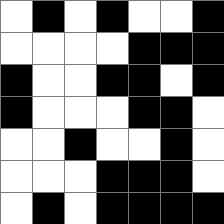[["white", "black", "white", "black", "white", "white", "black"], ["white", "white", "white", "white", "black", "black", "black"], ["black", "white", "white", "black", "black", "white", "black"], ["black", "white", "white", "white", "black", "black", "white"], ["white", "white", "black", "white", "white", "black", "white"], ["white", "white", "white", "black", "black", "black", "white"], ["white", "black", "white", "black", "black", "black", "black"]]